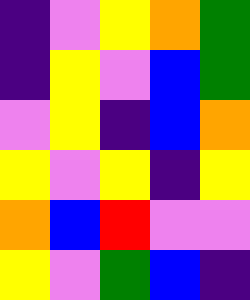[["indigo", "violet", "yellow", "orange", "green"], ["indigo", "yellow", "violet", "blue", "green"], ["violet", "yellow", "indigo", "blue", "orange"], ["yellow", "violet", "yellow", "indigo", "yellow"], ["orange", "blue", "red", "violet", "violet"], ["yellow", "violet", "green", "blue", "indigo"]]